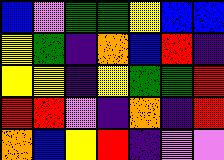[["blue", "violet", "green", "green", "yellow", "blue", "blue"], ["yellow", "green", "indigo", "orange", "blue", "red", "indigo"], ["yellow", "yellow", "indigo", "yellow", "green", "green", "red"], ["red", "red", "violet", "indigo", "orange", "indigo", "red"], ["orange", "blue", "yellow", "red", "indigo", "violet", "violet"]]